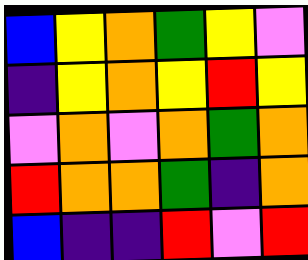[["blue", "yellow", "orange", "green", "yellow", "violet"], ["indigo", "yellow", "orange", "yellow", "red", "yellow"], ["violet", "orange", "violet", "orange", "green", "orange"], ["red", "orange", "orange", "green", "indigo", "orange"], ["blue", "indigo", "indigo", "red", "violet", "red"]]